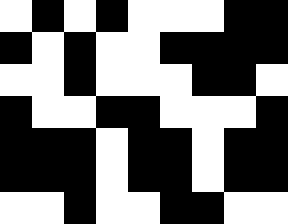[["white", "black", "white", "black", "white", "white", "white", "black", "black"], ["black", "white", "black", "white", "white", "black", "black", "black", "black"], ["white", "white", "black", "white", "white", "white", "black", "black", "white"], ["black", "white", "white", "black", "black", "white", "white", "white", "black"], ["black", "black", "black", "white", "black", "black", "white", "black", "black"], ["black", "black", "black", "white", "black", "black", "white", "black", "black"], ["white", "white", "black", "white", "white", "black", "black", "white", "white"]]